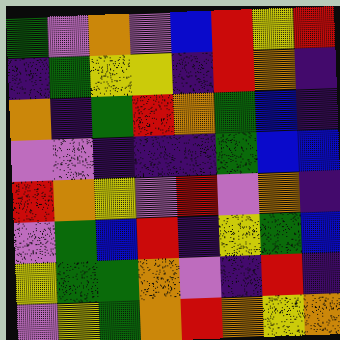[["green", "violet", "orange", "violet", "blue", "red", "yellow", "red"], ["indigo", "green", "yellow", "yellow", "indigo", "red", "orange", "indigo"], ["orange", "indigo", "green", "red", "orange", "green", "blue", "indigo"], ["violet", "violet", "indigo", "indigo", "indigo", "green", "blue", "blue"], ["red", "orange", "yellow", "violet", "red", "violet", "orange", "indigo"], ["violet", "green", "blue", "red", "indigo", "yellow", "green", "blue"], ["yellow", "green", "green", "orange", "violet", "indigo", "red", "indigo"], ["violet", "yellow", "green", "orange", "red", "orange", "yellow", "orange"]]